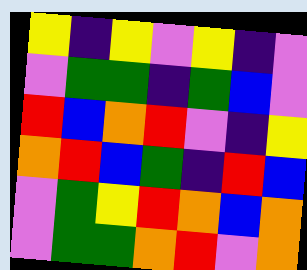[["yellow", "indigo", "yellow", "violet", "yellow", "indigo", "violet"], ["violet", "green", "green", "indigo", "green", "blue", "violet"], ["red", "blue", "orange", "red", "violet", "indigo", "yellow"], ["orange", "red", "blue", "green", "indigo", "red", "blue"], ["violet", "green", "yellow", "red", "orange", "blue", "orange"], ["violet", "green", "green", "orange", "red", "violet", "orange"]]